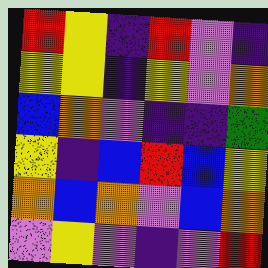[["red", "yellow", "indigo", "red", "violet", "indigo"], ["yellow", "yellow", "indigo", "yellow", "violet", "orange"], ["blue", "orange", "violet", "indigo", "indigo", "green"], ["yellow", "indigo", "blue", "red", "blue", "yellow"], ["orange", "blue", "orange", "violet", "blue", "orange"], ["violet", "yellow", "violet", "indigo", "violet", "red"]]